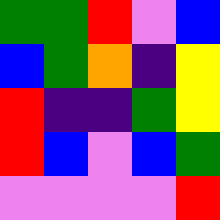[["green", "green", "red", "violet", "blue"], ["blue", "green", "orange", "indigo", "yellow"], ["red", "indigo", "indigo", "green", "yellow"], ["red", "blue", "violet", "blue", "green"], ["violet", "violet", "violet", "violet", "red"]]